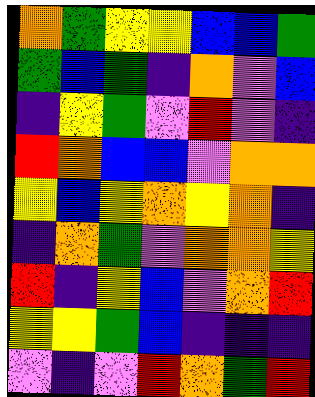[["orange", "green", "yellow", "yellow", "blue", "blue", "green"], ["green", "blue", "green", "indigo", "orange", "violet", "blue"], ["indigo", "yellow", "green", "violet", "red", "violet", "indigo"], ["red", "orange", "blue", "blue", "violet", "orange", "orange"], ["yellow", "blue", "yellow", "orange", "yellow", "orange", "indigo"], ["indigo", "orange", "green", "violet", "orange", "orange", "yellow"], ["red", "indigo", "yellow", "blue", "violet", "orange", "red"], ["yellow", "yellow", "green", "blue", "indigo", "indigo", "indigo"], ["violet", "indigo", "violet", "red", "orange", "green", "red"]]